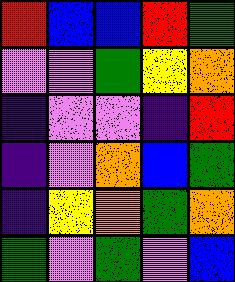[["red", "blue", "blue", "red", "green"], ["violet", "violet", "green", "yellow", "orange"], ["indigo", "violet", "violet", "indigo", "red"], ["indigo", "violet", "orange", "blue", "green"], ["indigo", "yellow", "orange", "green", "orange"], ["green", "violet", "green", "violet", "blue"]]